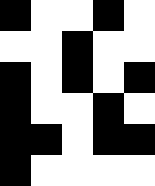[["black", "white", "white", "black", "white"], ["white", "white", "black", "white", "white"], ["black", "white", "black", "white", "black"], ["black", "white", "white", "black", "white"], ["black", "black", "white", "black", "black"], ["black", "white", "white", "white", "white"]]